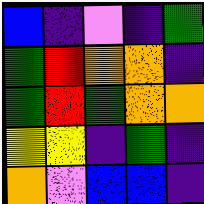[["blue", "indigo", "violet", "indigo", "green"], ["green", "red", "orange", "orange", "indigo"], ["green", "red", "green", "orange", "orange"], ["yellow", "yellow", "indigo", "green", "indigo"], ["orange", "violet", "blue", "blue", "indigo"]]